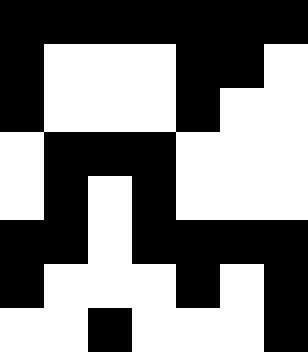[["black", "black", "black", "black", "black", "black", "black"], ["black", "white", "white", "white", "black", "black", "white"], ["black", "white", "white", "white", "black", "white", "white"], ["white", "black", "black", "black", "white", "white", "white"], ["white", "black", "white", "black", "white", "white", "white"], ["black", "black", "white", "black", "black", "black", "black"], ["black", "white", "white", "white", "black", "white", "black"], ["white", "white", "black", "white", "white", "white", "black"]]